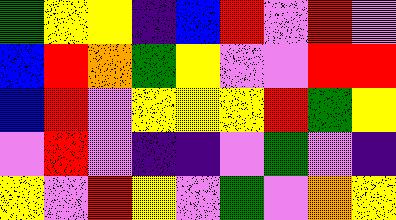[["green", "yellow", "yellow", "indigo", "blue", "red", "violet", "red", "violet"], ["blue", "red", "orange", "green", "yellow", "violet", "violet", "red", "red"], ["blue", "red", "violet", "yellow", "yellow", "yellow", "red", "green", "yellow"], ["violet", "red", "violet", "indigo", "indigo", "violet", "green", "violet", "indigo"], ["yellow", "violet", "red", "yellow", "violet", "green", "violet", "orange", "yellow"]]